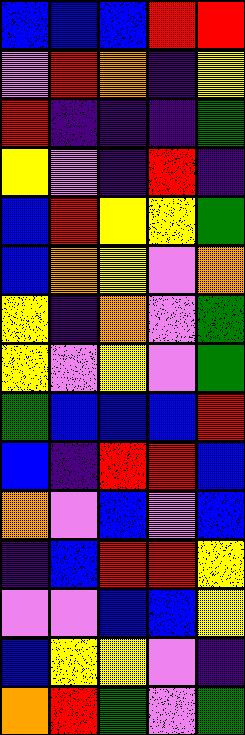[["blue", "blue", "blue", "red", "red"], ["violet", "red", "orange", "indigo", "yellow"], ["red", "indigo", "indigo", "indigo", "green"], ["yellow", "violet", "indigo", "red", "indigo"], ["blue", "red", "yellow", "yellow", "green"], ["blue", "orange", "yellow", "violet", "orange"], ["yellow", "indigo", "orange", "violet", "green"], ["yellow", "violet", "yellow", "violet", "green"], ["green", "blue", "blue", "blue", "red"], ["blue", "indigo", "red", "red", "blue"], ["orange", "violet", "blue", "violet", "blue"], ["indigo", "blue", "red", "red", "yellow"], ["violet", "violet", "blue", "blue", "yellow"], ["blue", "yellow", "yellow", "violet", "indigo"], ["orange", "red", "green", "violet", "green"]]